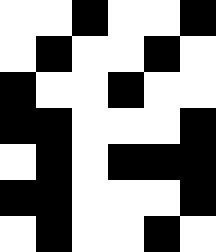[["white", "white", "black", "white", "white", "black"], ["white", "black", "white", "white", "black", "white"], ["black", "white", "white", "black", "white", "white"], ["black", "black", "white", "white", "white", "black"], ["white", "black", "white", "black", "black", "black"], ["black", "black", "white", "white", "white", "black"], ["white", "black", "white", "white", "black", "white"]]